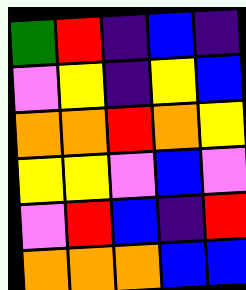[["green", "red", "indigo", "blue", "indigo"], ["violet", "yellow", "indigo", "yellow", "blue"], ["orange", "orange", "red", "orange", "yellow"], ["yellow", "yellow", "violet", "blue", "violet"], ["violet", "red", "blue", "indigo", "red"], ["orange", "orange", "orange", "blue", "blue"]]